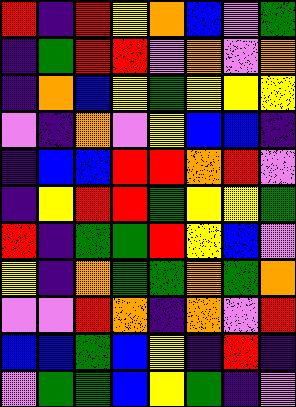[["red", "indigo", "red", "yellow", "orange", "blue", "violet", "green"], ["indigo", "green", "red", "red", "violet", "orange", "violet", "orange"], ["indigo", "orange", "blue", "yellow", "green", "yellow", "yellow", "yellow"], ["violet", "indigo", "orange", "violet", "yellow", "blue", "blue", "indigo"], ["indigo", "blue", "blue", "red", "red", "orange", "red", "violet"], ["indigo", "yellow", "red", "red", "green", "yellow", "yellow", "green"], ["red", "indigo", "green", "green", "red", "yellow", "blue", "violet"], ["yellow", "indigo", "orange", "green", "green", "orange", "green", "orange"], ["violet", "violet", "red", "orange", "indigo", "orange", "violet", "red"], ["blue", "blue", "green", "blue", "yellow", "indigo", "red", "indigo"], ["violet", "green", "green", "blue", "yellow", "green", "indigo", "violet"]]